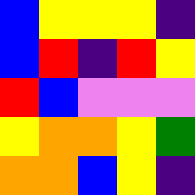[["blue", "yellow", "yellow", "yellow", "indigo"], ["blue", "red", "indigo", "red", "yellow"], ["red", "blue", "violet", "violet", "violet"], ["yellow", "orange", "orange", "yellow", "green"], ["orange", "orange", "blue", "yellow", "indigo"]]